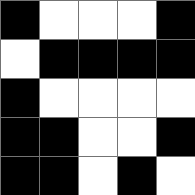[["black", "white", "white", "white", "black"], ["white", "black", "black", "black", "black"], ["black", "white", "white", "white", "white"], ["black", "black", "white", "white", "black"], ["black", "black", "white", "black", "white"]]